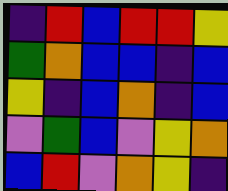[["indigo", "red", "blue", "red", "red", "yellow"], ["green", "orange", "blue", "blue", "indigo", "blue"], ["yellow", "indigo", "blue", "orange", "indigo", "blue"], ["violet", "green", "blue", "violet", "yellow", "orange"], ["blue", "red", "violet", "orange", "yellow", "indigo"]]